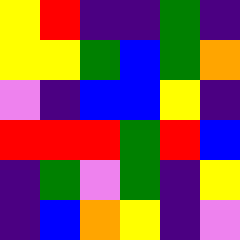[["yellow", "red", "indigo", "indigo", "green", "indigo"], ["yellow", "yellow", "green", "blue", "green", "orange"], ["violet", "indigo", "blue", "blue", "yellow", "indigo"], ["red", "red", "red", "green", "red", "blue"], ["indigo", "green", "violet", "green", "indigo", "yellow"], ["indigo", "blue", "orange", "yellow", "indigo", "violet"]]